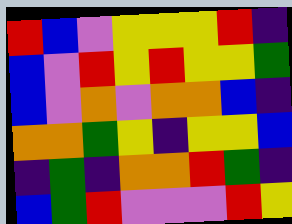[["red", "blue", "violet", "yellow", "yellow", "yellow", "red", "indigo"], ["blue", "violet", "red", "yellow", "red", "yellow", "yellow", "green"], ["blue", "violet", "orange", "violet", "orange", "orange", "blue", "indigo"], ["orange", "orange", "green", "yellow", "indigo", "yellow", "yellow", "blue"], ["indigo", "green", "indigo", "orange", "orange", "red", "green", "indigo"], ["blue", "green", "red", "violet", "violet", "violet", "red", "yellow"]]